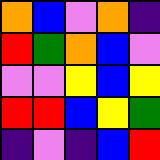[["orange", "blue", "violet", "orange", "indigo"], ["red", "green", "orange", "blue", "violet"], ["violet", "violet", "yellow", "blue", "yellow"], ["red", "red", "blue", "yellow", "green"], ["indigo", "violet", "indigo", "blue", "red"]]